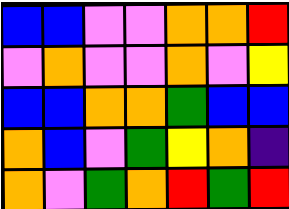[["blue", "blue", "violet", "violet", "orange", "orange", "red"], ["violet", "orange", "violet", "violet", "orange", "violet", "yellow"], ["blue", "blue", "orange", "orange", "green", "blue", "blue"], ["orange", "blue", "violet", "green", "yellow", "orange", "indigo"], ["orange", "violet", "green", "orange", "red", "green", "red"]]